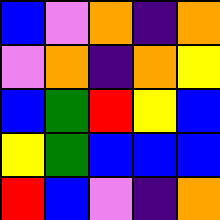[["blue", "violet", "orange", "indigo", "orange"], ["violet", "orange", "indigo", "orange", "yellow"], ["blue", "green", "red", "yellow", "blue"], ["yellow", "green", "blue", "blue", "blue"], ["red", "blue", "violet", "indigo", "orange"]]